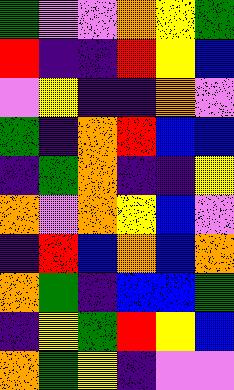[["green", "violet", "violet", "orange", "yellow", "green"], ["red", "indigo", "indigo", "red", "yellow", "blue"], ["violet", "yellow", "indigo", "indigo", "orange", "violet"], ["green", "indigo", "orange", "red", "blue", "blue"], ["indigo", "green", "orange", "indigo", "indigo", "yellow"], ["orange", "violet", "orange", "yellow", "blue", "violet"], ["indigo", "red", "blue", "orange", "blue", "orange"], ["orange", "green", "indigo", "blue", "blue", "green"], ["indigo", "yellow", "green", "red", "yellow", "blue"], ["orange", "green", "yellow", "indigo", "violet", "violet"]]